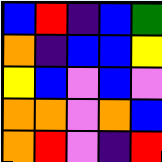[["blue", "red", "indigo", "blue", "green"], ["orange", "indigo", "blue", "blue", "yellow"], ["yellow", "blue", "violet", "blue", "violet"], ["orange", "orange", "violet", "orange", "blue"], ["orange", "red", "violet", "indigo", "red"]]